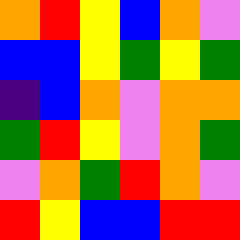[["orange", "red", "yellow", "blue", "orange", "violet"], ["blue", "blue", "yellow", "green", "yellow", "green"], ["indigo", "blue", "orange", "violet", "orange", "orange"], ["green", "red", "yellow", "violet", "orange", "green"], ["violet", "orange", "green", "red", "orange", "violet"], ["red", "yellow", "blue", "blue", "red", "red"]]